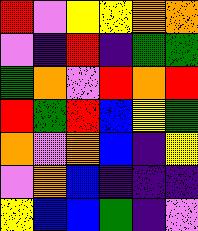[["red", "violet", "yellow", "yellow", "orange", "orange"], ["violet", "indigo", "red", "indigo", "green", "green"], ["green", "orange", "violet", "red", "orange", "red"], ["red", "green", "red", "blue", "yellow", "green"], ["orange", "violet", "orange", "blue", "indigo", "yellow"], ["violet", "orange", "blue", "indigo", "indigo", "indigo"], ["yellow", "blue", "blue", "green", "indigo", "violet"]]